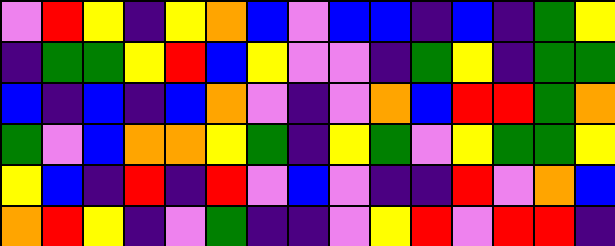[["violet", "red", "yellow", "indigo", "yellow", "orange", "blue", "violet", "blue", "blue", "indigo", "blue", "indigo", "green", "yellow"], ["indigo", "green", "green", "yellow", "red", "blue", "yellow", "violet", "violet", "indigo", "green", "yellow", "indigo", "green", "green"], ["blue", "indigo", "blue", "indigo", "blue", "orange", "violet", "indigo", "violet", "orange", "blue", "red", "red", "green", "orange"], ["green", "violet", "blue", "orange", "orange", "yellow", "green", "indigo", "yellow", "green", "violet", "yellow", "green", "green", "yellow"], ["yellow", "blue", "indigo", "red", "indigo", "red", "violet", "blue", "violet", "indigo", "indigo", "red", "violet", "orange", "blue"], ["orange", "red", "yellow", "indigo", "violet", "green", "indigo", "indigo", "violet", "yellow", "red", "violet", "red", "red", "indigo"]]